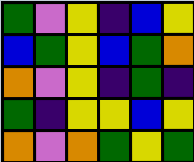[["green", "violet", "yellow", "indigo", "blue", "yellow"], ["blue", "green", "yellow", "blue", "green", "orange"], ["orange", "violet", "yellow", "indigo", "green", "indigo"], ["green", "indigo", "yellow", "yellow", "blue", "yellow"], ["orange", "violet", "orange", "green", "yellow", "green"]]